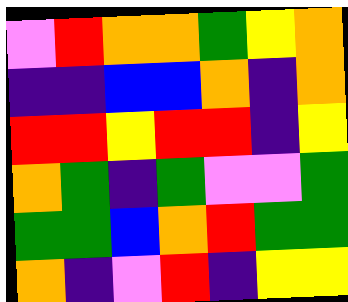[["violet", "red", "orange", "orange", "green", "yellow", "orange"], ["indigo", "indigo", "blue", "blue", "orange", "indigo", "orange"], ["red", "red", "yellow", "red", "red", "indigo", "yellow"], ["orange", "green", "indigo", "green", "violet", "violet", "green"], ["green", "green", "blue", "orange", "red", "green", "green"], ["orange", "indigo", "violet", "red", "indigo", "yellow", "yellow"]]